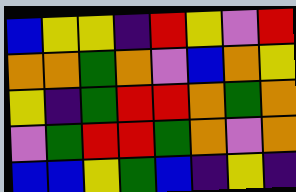[["blue", "yellow", "yellow", "indigo", "red", "yellow", "violet", "red"], ["orange", "orange", "green", "orange", "violet", "blue", "orange", "yellow"], ["yellow", "indigo", "green", "red", "red", "orange", "green", "orange"], ["violet", "green", "red", "red", "green", "orange", "violet", "orange"], ["blue", "blue", "yellow", "green", "blue", "indigo", "yellow", "indigo"]]